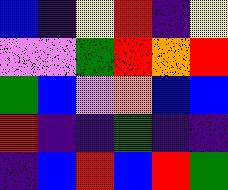[["blue", "indigo", "yellow", "red", "indigo", "yellow"], ["violet", "violet", "green", "red", "orange", "red"], ["green", "blue", "violet", "orange", "blue", "blue"], ["red", "indigo", "indigo", "green", "indigo", "indigo"], ["indigo", "blue", "red", "blue", "red", "green"]]